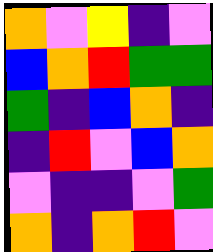[["orange", "violet", "yellow", "indigo", "violet"], ["blue", "orange", "red", "green", "green"], ["green", "indigo", "blue", "orange", "indigo"], ["indigo", "red", "violet", "blue", "orange"], ["violet", "indigo", "indigo", "violet", "green"], ["orange", "indigo", "orange", "red", "violet"]]